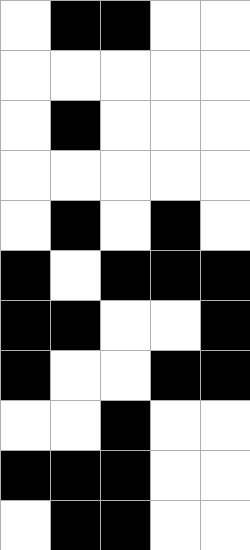[["white", "black", "black", "white", "white"], ["white", "white", "white", "white", "white"], ["white", "black", "white", "white", "white"], ["white", "white", "white", "white", "white"], ["white", "black", "white", "black", "white"], ["black", "white", "black", "black", "black"], ["black", "black", "white", "white", "black"], ["black", "white", "white", "black", "black"], ["white", "white", "black", "white", "white"], ["black", "black", "black", "white", "white"], ["white", "black", "black", "white", "white"]]